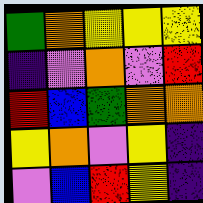[["green", "orange", "yellow", "yellow", "yellow"], ["indigo", "violet", "orange", "violet", "red"], ["red", "blue", "green", "orange", "orange"], ["yellow", "orange", "violet", "yellow", "indigo"], ["violet", "blue", "red", "yellow", "indigo"]]